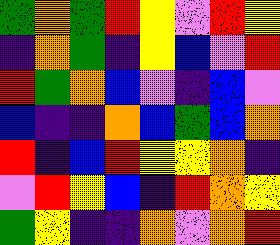[["green", "orange", "green", "red", "yellow", "violet", "red", "yellow"], ["indigo", "orange", "green", "indigo", "yellow", "blue", "violet", "red"], ["red", "green", "orange", "blue", "violet", "indigo", "blue", "violet"], ["blue", "indigo", "indigo", "orange", "blue", "green", "blue", "orange"], ["red", "indigo", "blue", "red", "yellow", "yellow", "orange", "indigo"], ["violet", "red", "yellow", "blue", "indigo", "red", "orange", "yellow"], ["green", "yellow", "indigo", "indigo", "orange", "violet", "orange", "red"]]